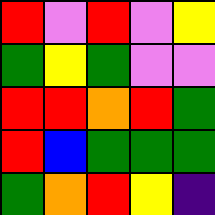[["red", "violet", "red", "violet", "yellow"], ["green", "yellow", "green", "violet", "violet"], ["red", "red", "orange", "red", "green"], ["red", "blue", "green", "green", "green"], ["green", "orange", "red", "yellow", "indigo"]]